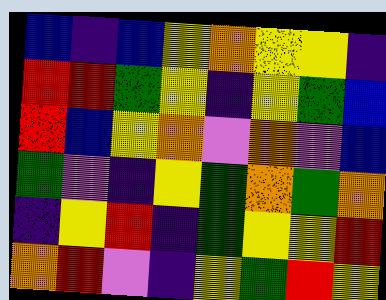[["blue", "indigo", "blue", "yellow", "orange", "yellow", "yellow", "indigo"], ["red", "red", "green", "yellow", "indigo", "yellow", "green", "blue"], ["red", "blue", "yellow", "orange", "violet", "orange", "violet", "blue"], ["green", "violet", "indigo", "yellow", "green", "orange", "green", "orange"], ["indigo", "yellow", "red", "indigo", "green", "yellow", "yellow", "red"], ["orange", "red", "violet", "indigo", "yellow", "green", "red", "yellow"]]